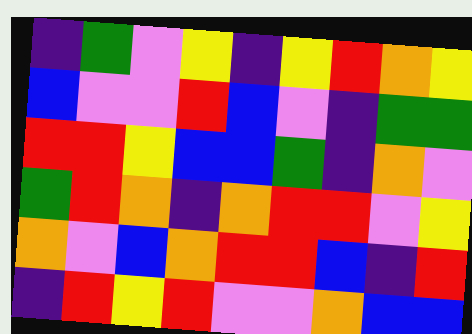[["indigo", "green", "violet", "yellow", "indigo", "yellow", "red", "orange", "yellow"], ["blue", "violet", "violet", "red", "blue", "violet", "indigo", "green", "green"], ["red", "red", "yellow", "blue", "blue", "green", "indigo", "orange", "violet"], ["green", "red", "orange", "indigo", "orange", "red", "red", "violet", "yellow"], ["orange", "violet", "blue", "orange", "red", "red", "blue", "indigo", "red"], ["indigo", "red", "yellow", "red", "violet", "violet", "orange", "blue", "blue"]]